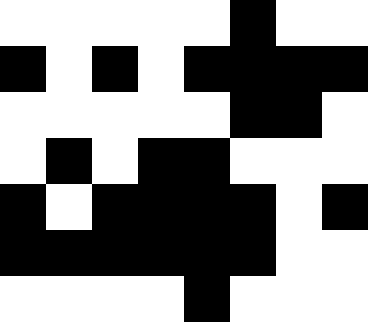[["white", "white", "white", "white", "white", "black", "white", "white"], ["black", "white", "black", "white", "black", "black", "black", "black"], ["white", "white", "white", "white", "white", "black", "black", "white"], ["white", "black", "white", "black", "black", "white", "white", "white"], ["black", "white", "black", "black", "black", "black", "white", "black"], ["black", "black", "black", "black", "black", "black", "white", "white"], ["white", "white", "white", "white", "black", "white", "white", "white"]]